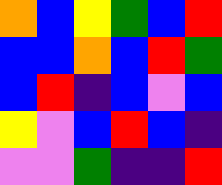[["orange", "blue", "yellow", "green", "blue", "red"], ["blue", "blue", "orange", "blue", "red", "green"], ["blue", "red", "indigo", "blue", "violet", "blue"], ["yellow", "violet", "blue", "red", "blue", "indigo"], ["violet", "violet", "green", "indigo", "indigo", "red"]]